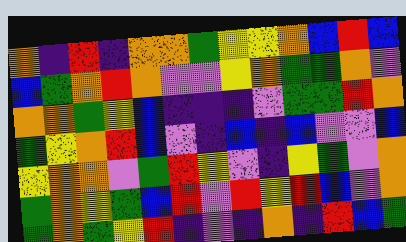[["orange", "indigo", "red", "indigo", "orange", "orange", "green", "yellow", "yellow", "orange", "blue", "red", "blue"], ["blue", "green", "orange", "red", "orange", "violet", "violet", "yellow", "orange", "green", "green", "orange", "violet"], ["orange", "orange", "green", "yellow", "blue", "indigo", "indigo", "indigo", "violet", "green", "green", "red", "orange"], ["green", "yellow", "orange", "red", "blue", "violet", "indigo", "blue", "indigo", "blue", "violet", "violet", "blue"], ["yellow", "orange", "orange", "violet", "green", "red", "yellow", "violet", "indigo", "yellow", "green", "violet", "orange"], ["green", "orange", "yellow", "green", "blue", "red", "violet", "red", "yellow", "red", "blue", "violet", "orange"], ["green", "orange", "green", "yellow", "red", "indigo", "violet", "indigo", "orange", "indigo", "red", "blue", "green"]]